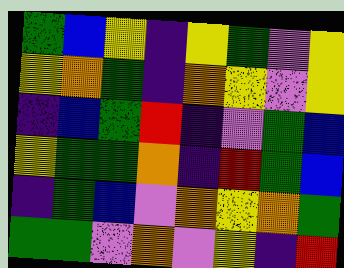[["green", "blue", "yellow", "indigo", "yellow", "green", "violet", "yellow"], ["yellow", "orange", "green", "indigo", "orange", "yellow", "violet", "yellow"], ["indigo", "blue", "green", "red", "indigo", "violet", "green", "blue"], ["yellow", "green", "green", "orange", "indigo", "red", "green", "blue"], ["indigo", "green", "blue", "violet", "orange", "yellow", "orange", "green"], ["green", "green", "violet", "orange", "violet", "yellow", "indigo", "red"]]